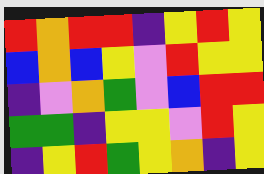[["red", "orange", "red", "red", "indigo", "yellow", "red", "yellow"], ["blue", "orange", "blue", "yellow", "violet", "red", "yellow", "yellow"], ["indigo", "violet", "orange", "green", "violet", "blue", "red", "red"], ["green", "green", "indigo", "yellow", "yellow", "violet", "red", "yellow"], ["indigo", "yellow", "red", "green", "yellow", "orange", "indigo", "yellow"]]